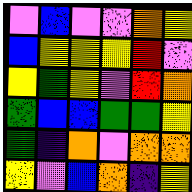[["violet", "blue", "violet", "violet", "orange", "yellow"], ["blue", "yellow", "yellow", "yellow", "red", "violet"], ["yellow", "green", "yellow", "violet", "red", "orange"], ["green", "blue", "blue", "green", "green", "yellow"], ["green", "indigo", "orange", "violet", "orange", "orange"], ["yellow", "violet", "blue", "orange", "indigo", "yellow"]]